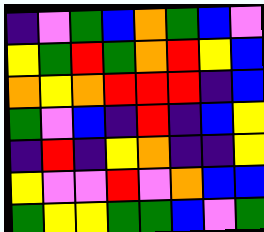[["indigo", "violet", "green", "blue", "orange", "green", "blue", "violet"], ["yellow", "green", "red", "green", "orange", "red", "yellow", "blue"], ["orange", "yellow", "orange", "red", "red", "red", "indigo", "blue"], ["green", "violet", "blue", "indigo", "red", "indigo", "blue", "yellow"], ["indigo", "red", "indigo", "yellow", "orange", "indigo", "indigo", "yellow"], ["yellow", "violet", "violet", "red", "violet", "orange", "blue", "blue"], ["green", "yellow", "yellow", "green", "green", "blue", "violet", "green"]]